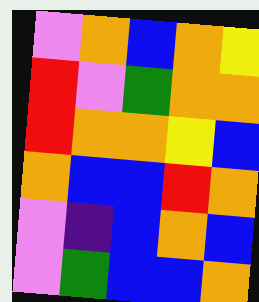[["violet", "orange", "blue", "orange", "yellow"], ["red", "violet", "green", "orange", "orange"], ["red", "orange", "orange", "yellow", "blue"], ["orange", "blue", "blue", "red", "orange"], ["violet", "indigo", "blue", "orange", "blue"], ["violet", "green", "blue", "blue", "orange"]]